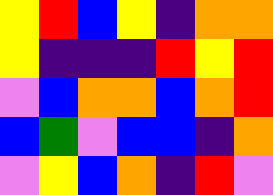[["yellow", "red", "blue", "yellow", "indigo", "orange", "orange"], ["yellow", "indigo", "indigo", "indigo", "red", "yellow", "red"], ["violet", "blue", "orange", "orange", "blue", "orange", "red"], ["blue", "green", "violet", "blue", "blue", "indigo", "orange"], ["violet", "yellow", "blue", "orange", "indigo", "red", "violet"]]